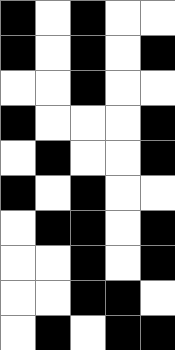[["black", "white", "black", "white", "white"], ["black", "white", "black", "white", "black"], ["white", "white", "black", "white", "white"], ["black", "white", "white", "white", "black"], ["white", "black", "white", "white", "black"], ["black", "white", "black", "white", "white"], ["white", "black", "black", "white", "black"], ["white", "white", "black", "white", "black"], ["white", "white", "black", "black", "white"], ["white", "black", "white", "black", "black"]]